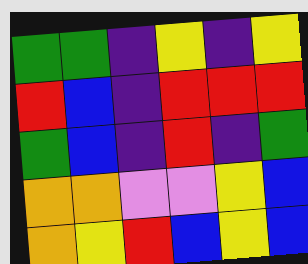[["green", "green", "indigo", "yellow", "indigo", "yellow"], ["red", "blue", "indigo", "red", "red", "red"], ["green", "blue", "indigo", "red", "indigo", "green"], ["orange", "orange", "violet", "violet", "yellow", "blue"], ["orange", "yellow", "red", "blue", "yellow", "blue"]]